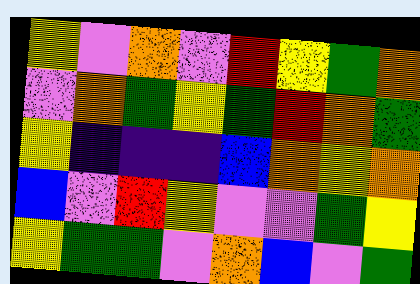[["yellow", "violet", "orange", "violet", "red", "yellow", "green", "orange"], ["violet", "orange", "green", "yellow", "green", "red", "orange", "green"], ["yellow", "indigo", "indigo", "indigo", "blue", "orange", "yellow", "orange"], ["blue", "violet", "red", "yellow", "violet", "violet", "green", "yellow"], ["yellow", "green", "green", "violet", "orange", "blue", "violet", "green"]]